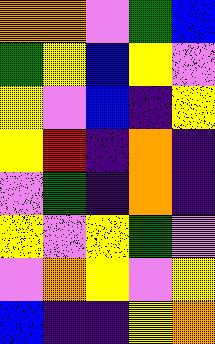[["orange", "orange", "violet", "green", "blue"], ["green", "yellow", "blue", "yellow", "violet"], ["yellow", "violet", "blue", "indigo", "yellow"], ["yellow", "red", "indigo", "orange", "indigo"], ["violet", "green", "indigo", "orange", "indigo"], ["yellow", "violet", "yellow", "green", "violet"], ["violet", "orange", "yellow", "violet", "yellow"], ["blue", "indigo", "indigo", "yellow", "orange"]]